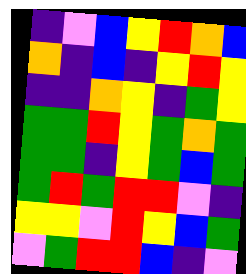[["indigo", "violet", "blue", "yellow", "red", "orange", "blue"], ["orange", "indigo", "blue", "indigo", "yellow", "red", "yellow"], ["indigo", "indigo", "orange", "yellow", "indigo", "green", "yellow"], ["green", "green", "red", "yellow", "green", "orange", "green"], ["green", "green", "indigo", "yellow", "green", "blue", "green"], ["green", "red", "green", "red", "red", "violet", "indigo"], ["yellow", "yellow", "violet", "red", "yellow", "blue", "green"], ["violet", "green", "red", "red", "blue", "indigo", "violet"]]